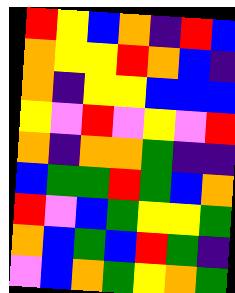[["red", "yellow", "blue", "orange", "indigo", "red", "blue"], ["orange", "yellow", "yellow", "red", "orange", "blue", "indigo"], ["orange", "indigo", "yellow", "yellow", "blue", "blue", "blue"], ["yellow", "violet", "red", "violet", "yellow", "violet", "red"], ["orange", "indigo", "orange", "orange", "green", "indigo", "indigo"], ["blue", "green", "green", "red", "green", "blue", "orange"], ["red", "violet", "blue", "green", "yellow", "yellow", "green"], ["orange", "blue", "green", "blue", "red", "green", "indigo"], ["violet", "blue", "orange", "green", "yellow", "orange", "green"]]